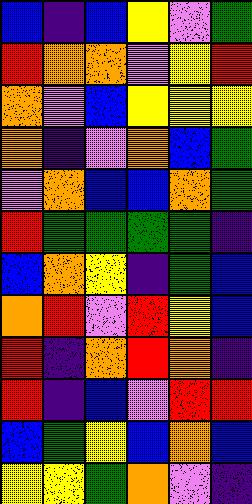[["blue", "indigo", "blue", "yellow", "violet", "green"], ["red", "orange", "orange", "violet", "yellow", "red"], ["orange", "violet", "blue", "yellow", "yellow", "yellow"], ["orange", "indigo", "violet", "orange", "blue", "green"], ["violet", "orange", "blue", "blue", "orange", "green"], ["red", "green", "green", "green", "green", "indigo"], ["blue", "orange", "yellow", "indigo", "green", "blue"], ["orange", "red", "violet", "red", "yellow", "blue"], ["red", "indigo", "orange", "red", "orange", "indigo"], ["red", "indigo", "blue", "violet", "red", "red"], ["blue", "green", "yellow", "blue", "orange", "blue"], ["yellow", "yellow", "green", "orange", "violet", "indigo"]]